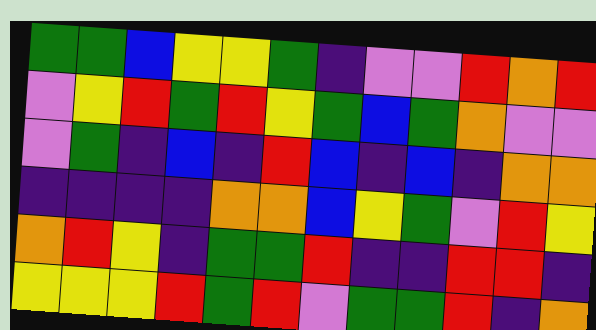[["green", "green", "blue", "yellow", "yellow", "green", "indigo", "violet", "violet", "red", "orange", "red"], ["violet", "yellow", "red", "green", "red", "yellow", "green", "blue", "green", "orange", "violet", "violet"], ["violet", "green", "indigo", "blue", "indigo", "red", "blue", "indigo", "blue", "indigo", "orange", "orange"], ["indigo", "indigo", "indigo", "indigo", "orange", "orange", "blue", "yellow", "green", "violet", "red", "yellow"], ["orange", "red", "yellow", "indigo", "green", "green", "red", "indigo", "indigo", "red", "red", "indigo"], ["yellow", "yellow", "yellow", "red", "green", "red", "violet", "green", "green", "red", "indigo", "orange"]]